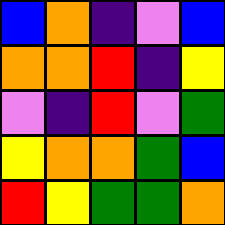[["blue", "orange", "indigo", "violet", "blue"], ["orange", "orange", "red", "indigo", "yellow"], ["violet", "indigo", "red", "violet", "green"], ["yellow", "orange", "orange", "green", "blue"], ["red", "yellow", "green", "green", "orange"]]